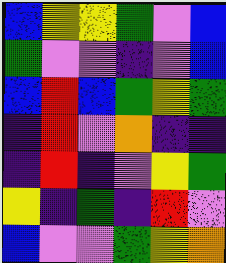[["blue", "yellow", "yellow", "green", "violet", "blue"], ["green", "violet", "violet", "indigo", "violet", "blue"], ["blue", "red", "blue", "green", "yellow", "green"], ["indigo", "red", "violet", "orange", "indigo", "indigo"], ["indigo", "red", "indigo", "violet", "yellow", "green"], ["yellow", "indigo", "green", "indigo", "red", "violet"], ["blue", "violet", "violet", "green", "yellow", "orange"]]